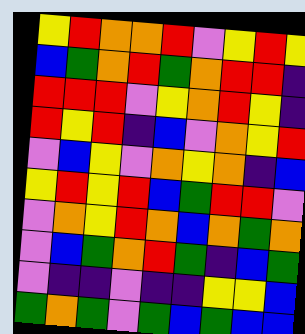[["yellow", "red", "orange", "orange", "red", "violet", "yellow", "red", "yellow"], ["blue", "green", "orange", "red", "green", "orange", "red", "red", "indigo"], ["red", "red", "red", "violet", "yellow", "orange", "red", "yellow", "indigo"], ["red", "yellow", "red", "indigo", "blue", "violet", "orange", "yellow", "red"], ["violet", "blue", "yellow", "violet", "orange", "yellow", "orange", "indigo", "blue"], ["yellow", "red", "yellow", "red", "blue", "green", "red", "red", "violet"], ["violet", "orange", "yellow", "red", "orange", "blue", "orange", "green", "orange"], ["violet", "blue", "green", "orange", "red", "green", "indigo", "blue", "green"], ["violet", "indigo", "indigo", "violet", "indigo", "indigo", "yellow", "yellow", "blue"], ["green", "orange", "green", "violet", "green", "blue", "green", "blue", "blue"]]